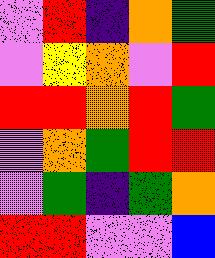[["violet", "red", "indigo", "orange", "green"], ["violet", "yellow", "orange", "violet", "red"], ["red", "red", "orange", "red", "green"], ["violet", "orange", "green", "red", "red"], ["violet", "green", "indigo", "green", "orange"], ["red", "red", "violet", "violet", "blue"]]